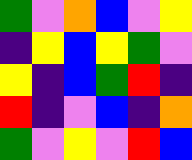[["green", "violet", "orange", "blue", "violet", "yellow"], ["indigo", "yellow", "blue", "yellow", "green", "violet"], ["yellow", "indigo", "blue", "green", "red", "indigo"], ["red", "indigo", "violet", "blue", "indigo", "orange"], ["green", "violet", "yellow", "violet", "red", "blue"]]